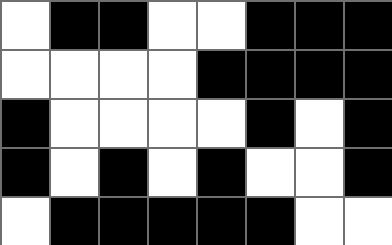[["white", "black", "black", "white", "white", "black", "black", "black"], ["white", "white", "white", "white", "black", "black", "black", "black"], ["black", "white", "white", "white", "white", "black", "white", "black"], ["black", "white", "black", "white", "black", "white", "white", "black"], ["white", "black", "black", "black", "black", "black", "white", "white"]]